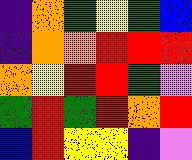[["indigo", "orange", "green", "yellow", "green", "blue"], ["indigo", "orange", "orange", "red", "red", "red"], ["orange", "yellow", "red", "red", "green", "violet"], ["green", "red", "green", "red", "orange", "red"], ["blue", "red", "yellow", "yellow", "indigo", "violet"]]